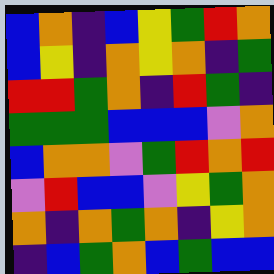[["blue", "orange", "indigo", "blue", "yellow", "green", "red", "orange"], ["blue", "yellow", "indigo", "orange", "yellow", "orange", "indigo", "green"], ["red", "red", "green", "orange", "indigo", "red", "green", "indigo"], ["green", "green", "green", "blue", "blue", "blue", "violet", "orange"], ["blue", "orange", "orange", "violet", "green", "red", "orange", "red"], ["violet", "red", "blue", "blue", "violet", "yellow", "green", "orange"], ["orange", "indigo", "orange", "green", "orange", "indigo", "yellow", "orange"], ["indigo", "blue", "green", "orange", "blue", "green", "blue", "blue"]]